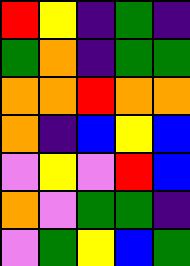[["red", "yellow", "indigo", "green", "indigo"], ["green", "orange", "indigo", "green", "green"], ["orange", "orange", "red", "orange", "orange"], ["orange", "indigo", "blue", "yellow", "blue"], ["violet", "yellow", "violet", "red", "blue"], ["orange", "violet", "green", "green", "indigo"], ["violet", "green", "yellow", "blue", "green"]]